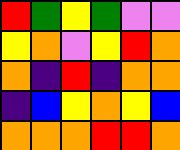[["red", "green", "yellow", "green", "violet", "violet"], ["yellow", "orange", "violet", "yellow", "red", "orange"], ["orange", "indigo", "red", "indigo", "orange", "orange"], ["indigo", "blue", "yellow", "orange", "yellow", "blue"], ["orange", "orange", "orange", "red", "red", "orange"]]